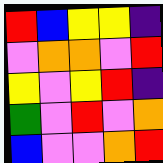[["red", "blue", "yellow", "yellow", "indigo"], ["violet", "orange", "orange", "violet", "red"], ["yellow", "violet", "yellow", "red", "indigo"], ["green", "violet", "red", "violet", "orange"], ["blue", "violet", "violet", "orange", "red"]]